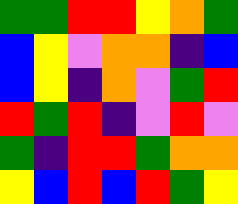[["green", "green", "red", "red", "yellow", "orange", "green"], ["blue", "yellow", "violet", "orange", "orange", "indigo", "blue"], ["blue", "yellow", "indigo", "orange", "violet", "green", "red"], ["red", "green", "red", "indigo", "violet", "red", "violet"], ["green", "indigo", "red", "red", "green", "orange", "orange"], ["yellow", "blue", "red", "blue", "red", "green", "yellow"]]